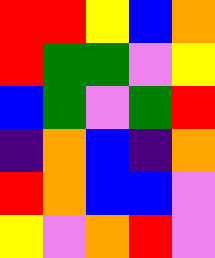[["red", "red", "yellow", "blue", "orange"], ["red", "green", "green", "violet", "yellow"], ["blue", "green", "violet", "green", "red"], ["indigo", "orange", "blue", "indigo", "orange"], ["red", "orange", "blue", "blue", "violet"], ["yellow", "violet", "orange", "red", "violet"]]